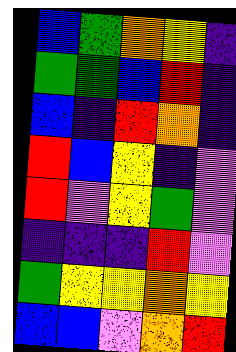[["blue", "green", "orange", "yellow", "indigo"], ["green", "green", "blue", "red", "indigo"], ["blue", "indigo", "red", "orange", "indigo"], ["red", "blue", "yellow", "indigo", "violet"], ["red", "violet", "yellow", "green", "violet"], ["indigo", "indigo", "indigo", "red", "violet"], ["green", "yellow", "yellow", "orange", "yellow"], ["blue", "blue", "violet", "orange", "red"]]